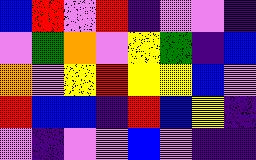[["blue", "red", "violet", "red", "indigo", "violet", "violet", "indigo"], ["violet", "green", "orange", "violet", "yellow", "green", "indigo", "blue"], ["orange", "violet", "yellow", "red", "yellow", "yellow", "blue", "violet"], ["red", "blue", "blue", "indigo", "red", "blue", "yellow", "indigo"], ["violet", "indigo", "violet", "violet", "blue", "violet", "indigo", "indigo"]]